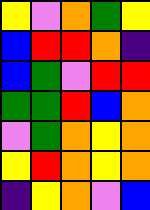[["yellow", "violet", "orange", "green", "yellow"], ["blue", "red", "red", "orange", "indigo"], ["blue", "green", "violet", "red", "red"], ["green", "green", "red", "blue", "orange"], ["violet", "green", "orange", "yellow", "orange"], ["yellow", "red", "orange", "yellow", "orange"], ["indigo", "yellow", "orange", "violet", "blue"]]